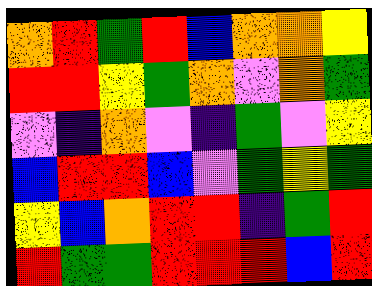[["orange", "red", "green", "red", "blue", "orange", "orange", "yellow"], ["red", "red", "yellow", "green", "orange", "violet", "orange", "green"], ["violet", "indigo", "orange", "violet", "indigo", "green", "violet", "yellow"], ["blue", "red", "red", "blue", "violet", "green", "yellow", "green"], ["yellow", "blue", "orange", "red", "red", "indigo", "green", "red"], ["red", "green", "green", "red", "red", "red", "blue", "red"]]